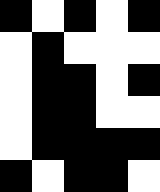[["black", "white", "black", "white", "black"], ["white", "black", "white", "white", "white"], ["white", "black", "black", "white", "black"], ["white", "black", "black", "white", "white"], ["white", "black", "black", "black", "black"], ["black", "white", "black", "black", "white"]]